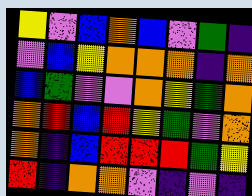[["yellow", "violet", "blue", "orange", "blue", "violet", "green", "indigo"], ["violet", "blue", "yellow", "orange", "orange", "orange", "indigo", "orange"], ["blue", "green", "violet", "violet", "orange", "yellow", "green", "orange"], ["orange", "red", "blue", "red", "yellow", "green", "violet", "orange"], ["orange", "indigo", "blue", "red", "red", "red", "green", "yellow"], ["red", "indigo", "orange", "orange", "violet", "indigo", "violet", "indigo"]]